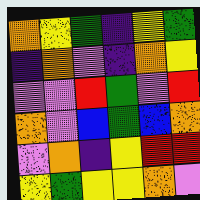[["orange", "yellow", "green", "indigo", "yellow", "green"], ["indigo", "orange", "violet", "indigo", "orange", "yellow"], ["violet", "violet", "red", "green", "violet", "red"], ["orange", "violet", "blue", "green", "blue", "orange"], ["violet", "orange", "indigo", "yellow", "red", "red"], ["yellow", "green", "yellow", "yellow", "orange", "violet"]]